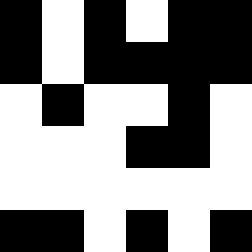[["black", "white", "black", "white", "black", "black"], ["black", "white", "black", "black", "black", "black"], ["white", "black", "white", "white", "black", "white"], ["white", "white", "white", "black", "black", "white"], ["white", "white", "white", "white", "white", "white"], ["black", "black", "white", "black", "white", "black"]]